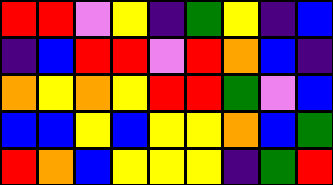[["red", "red", "violet", "yellow", "indigo", "green", "yellow", "indigo", "blue"], ["indigo", "blue", "red", "red", "violet", "red", "orange", "blue", "indigo"], ["orange", "yellow", "orange", "yellow", "red", "red", "green", "violet", "blue"], ["blue", "blue", "yellow", "blue", "yellow", "yellow", "orange", "blue", "green"], ["red", "orange", "blue", "yellow", "yellow", "yellow", "indigo", "green", "red"]]